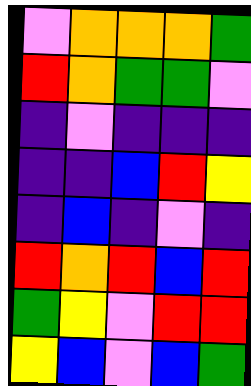[["violet", "orange", "orange", "orange", "green"], ["red", "orange", "green", "green", "violet"], ["indigo", "violet", "indigo", "indigo", "indigo"], ["indigo", "indigo", "blue", "red", "yellow"], ["indigo", "blue", "indigo", "violet", "indigo"], ["red", "orange", "red", "blue", "red"], ["green", "yellow", "violet", "red", "red"], ["yellow", "blue", "violet", "blue", "green"]]